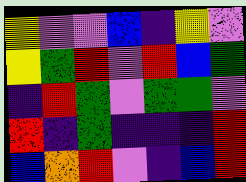[["yellow", "violet", "violet", "blue", "indigo", "yellow", "violet"], ["yellow", "green", "red", "violet", "red", "blue", "green"], ["indigo", "red", "green", "violet", "green", "green", "violet"], ["red", "indigo", "green", "indigo", "indigo", "indigo", "red"], ["blue", "orange", "red", "violet", "indigo", "blue", "red"]]